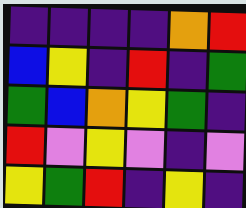[["indigo", "indigo", "indigo", "indigo", "orange", "red"], ["blue", "yellow", "indigo", "red", "indigo", "green"], ["green", "blue", "orange", "yellow", "green", "indigo"], ["red", "violet", "yellow", "violet", "indigo", "violet"], ["yellow", "green", "red", "indigo", "yellow", "indigo"]]